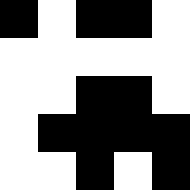[["black", "white", "black", "black", "white"], ["white", "white", "white", "white", "white"], ["white", "white", "black", "black", "white"], ["white", "black", "black", "black", "black"], ["white", "white", "black", "white", "black"]]